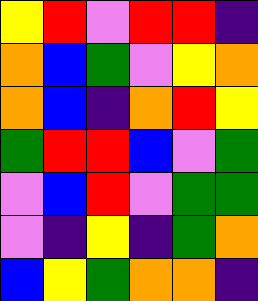[["yellow", "red", "violet", "red", "red", "indigo"], ["orange", "blue", "green", "violet", "yellow", "orange"], ["orange", "blue", "indigo", "orange", "red", "yellow"], ["green", "red", "red", "blue", "violet", "green"], ["violet", "blue", "red", "violet", "green", "green"], ["violet", "indigo", "yellow", "indigo", "green", "orange"], ["blue", "yellow", "green", "orange", "orange", "indigo"]]